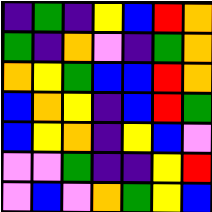[["indigo", "green", "indigo", "yellow", "blue", "red", "orange"], ["green", "indigo", "orange", "violet", "indigo", "green", "orange"], ["orange", "yellow", "green", "blue", "blue", "red", "orange"], ["blue", "orange", "yellow", "indigo", "blue", "red", "green"], ["blue", "yellow", "orange", "indigo", "yellow", "blue", "violet"], ["violet", "violet", "green", "indigo", "indigo", "yellow", "red"], ["violet", "blue", "violet", "orange", "green", "yellow", "blue"]]